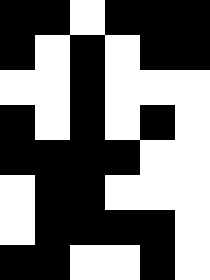[["black", "black", "white", "black", "black", "black"], ["black", "white", "black", "white", "black", "black"], ["white", "white", "black", "white", "white", "white"], ["black", "white", "black", "white", "black", "white"], ["black", "black", "black", "black", "white", "white"], ["white", "black", "black", "white", "white", "white"], ["white", "black", "black", "black", "black", "white"], ["black", "black", "white", "white", "black", "white"]]